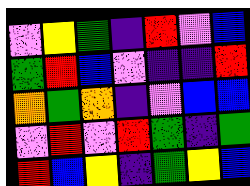[["violet", "yellow", "green", "indigo", "red", "violet", "blue"], ["green", "red", "blue", "violet", "indigo", "indigo", "red"], ["orange", "green", "orange", "indigo", "violet", "blue", "blue"], ["violet", "red", "violet", "red", "green", "indigo", "green"], ["red", "blue", "yellow", "indigo", "green", "yellow", "blue"]]